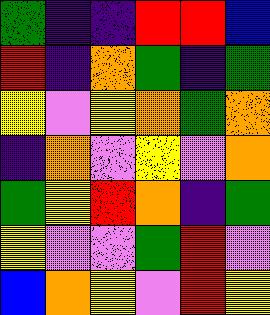[["green", "indigo", "indigo", "red", "red", "blue"], ["red", "indigo", "orange", "green", "indigo", "green"], ["yellow", "violet", "yellow", "orange", "green", "orange"], ["indigo", "orange", "violet", "yellow", "violet", "orange"], ["green", "yellow", "red", "orange", "indigo", "green"], ["yellow", "violet", "violet", "green", "red", "violet"], ["blue", "orange", "yellow", "violet", "red", "yellow"]]